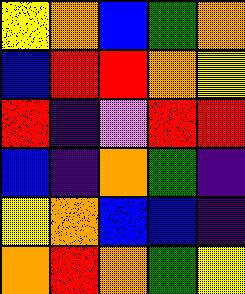[["yellow", "orange", "blue", "green", "orange"], ["blue", "red", "red", "orange", "yellow"], ["red", "indigo", "violet", "red", "red"], ["blue", "indigo", "orange", "green", "indigo"], ["yellow", "orange", "blue", "blue", "indigo"], ["orange", "red", "orange", "green", "yellow"]]